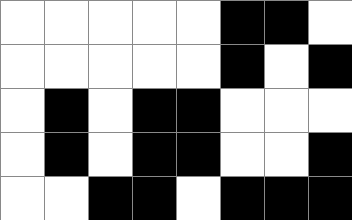[["white", "white", "white", "white", "white", "black", "black", "white"], ["white", "white", "white", "white", "white", "black", "white", "black"], ["white", "black", "white", "black", "black", "white", "white", "white"], ["white", "black", "white", "black", "black", "white", "white", "black"], ["white", "white", "black", "black", "white", "black", "black", "black"]]